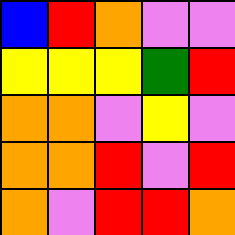[["blue", "red", "orange", "violet", "violet"], ["yellow", "yellow", "yellow", "green", "red"], ["orange", "orange", "violet", "yellow", "violet"], ["orange", "orange", "red", "violet", "red"], ["orange", "violet", "red", "red", "orange"]]